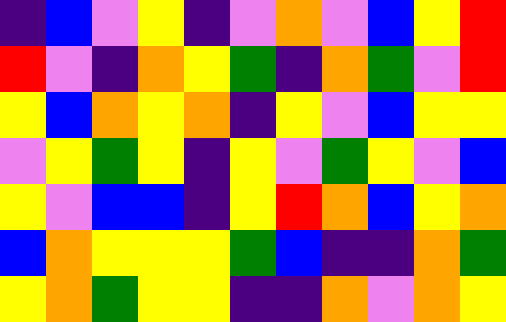[["indigo", "blue", "violet", "yellow", "indigo", "violet", "orange", "violet", "blue", "yellow", "red"], ["red", "violet", "indigo", "orange", "yellow", "green", "indigo", "orange", "green", "violet", "red"], ["yellow", "blue", "orange", "yellow", "orange", "indigo", "yellow", "violet", "blue", "yellow", "yellow"], ["violet", "yellow", "green", "yellow", "indigo", "yellow", "violet", "green", "yellow", "violet", "blue"], ["yellow", "violet", "blue", "blue", "indigo", "yellow", "red", "orange", "blue", "yellow", "orange"], ["blue", "orange", "yellow", "yellow", "yellow", "green", "blue", "indigo", "indigo", "orange", "green"], ["yellow", "orange", "green", "yellow", "yellow", "indigo", "indigo", "orange", "violet", "orange", "yellow"]]